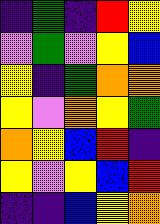[["indigo", "green", "indigo", "red", "yellow"], ["violet", "green", "violet", "yellow", "blue"], ["yellow", "indigo", "green", "orange", "orange"], ["yellow", "violet", "orange", "yellow", "green"], ["orange", "yellow", "blue", "red", "indigo"], ["yellow", "violet", "yellow", "blue", "red"], ["indigo", "indigo", "blue", "yellow", "orange"]]